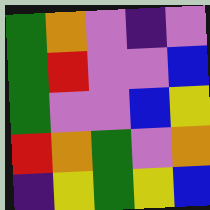[["green", "orange", "violet", "indigo", "violet"], ["green", "red", "violet", "violet", "blue"], ["green", "violet", "violet", "blue", "yellow"], ["red", "orange", "green", "violet", "orange"], ["indigo", "yellow", "green", "yellow", "blue"]]